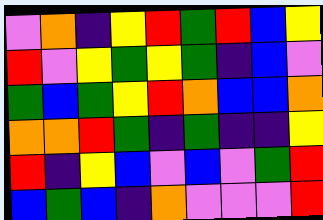[["violet", "orange", "indigo", "yellow", "red", "green", "red", "blue", "yellow"], ["red", "violet", "yellow", "green", "yellow", "green", "indigo", "blue", "violet"], ["green", "blue", "green", "yellow", "red", "orange", "blue", "blue", "orange"], ["orange", "orange", "red", "green", "indigo", "green", "indigo", "indigo", "yellow"], ["red", "indigo", "yellow", "blue", "violet", "blue", "violet", "green", "red"], ["blue", "green", "blue", "indigo", "orange", "violet", "violet", "violet", "red"]]